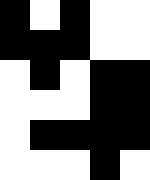[["black", "white", "black", "white", "white"], ["black", "black", "black", "white", "white"], ["white", "black", "white", "black", "black"], ["white", "white", "white", "black", "black"], ["white", "black", "black", "black", "black"], ["white", "white", "white", "black", "white"]]